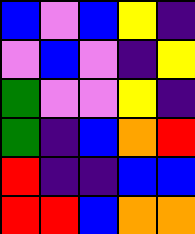[["blue", "violet", "blue", "yellow", "indigo"], ["violet", "blue", "violet", "indigo", "yellow"], ["green", "violet", "violet", "yellow", "indigo"], ["green", "indigo", "blue", "orange", "red"], ["red", "indigo", "indigo", "blue", "blue"], ["red", "red", "blue", "orange", "orange"]]